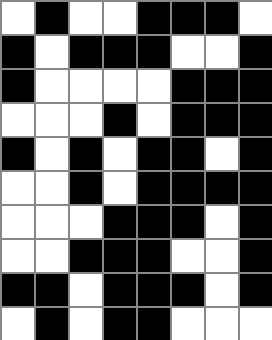[["white", "black", "white", "white", "black", "black", "black", "white"], ["black", "white", "black", "black", "black", "white", "white", "black"], ["black", "white", "white", "white", "white", "black", "black", "black"], ["white", "white", "white", "black", "white", "black", "black", "black"], ["black", "white", "black", "white", "black", "black", "white", "black"], ["white", "white", "black", "white", "black", "black", "black", "black"], ["white", "white", "white", "black", "black", "black", "white", "black"], ["white", "white", "black", "black", "black", "white", "white", "black"], ["black", "black", "white", "black", "black", "black", "white", "black"], ["white", "black", "white", "black", "black", "white", "white", "white"]]